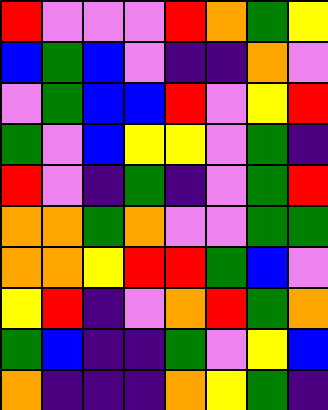[["red", "violet", "violet", "violet", "red", "orange", "green", "yellow"], ["blue", "green", "blue", "violet", "indigo", "indigo", "orange", "violet"], ["violet", "green", "blue", "blue", "red", "violet", "yellow", "red"], ["green", "violet", "blue", "yellow", "yellow", "violet", "green", "indigo"], ["red", "violet", "indigo", "green", "indigo", "violet", "green", "red"], ["orange", "orange", "green", "orange", "violet", "violet", "green", "green"], ["orange", "orange", "yellow", "red", "red", "green", "blue", "violet"], ["yellow", "red", "indigo", "violet", "orange", "red", "green", "orange"], ["green", "blue", "indigo", "indigo", "green", "violet", "yellow", "blue"], ["orange", "indigo", "indigo", "indigo", "orange", "yellow", "green", "indigo"]]